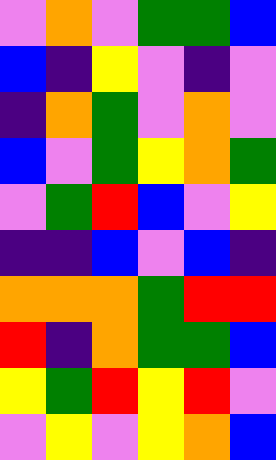[["violet", "orange", "violet", "green", "green", "blue"], ["blue", "indigo", "yellow", "violet", "indigo", "violet"], ["indigo", "orange", "green", "violet", "orange", "violet"], ["blue", "violet", "green", "yellow", "orange", "green"], ["violet", "green", "red", "blue", "violet", "yellow"], ["indigo", "indigo", "blue", "violet", "blue", "indigo"], ["orange", "orange", "orange", "green", "red", "red"], ["red", "indigo", "orange", "green", "green", "blue"], ["yellow", "green", "red", "yellow", "red", "violet"], ["violet", "yellow", "violet", "yellow", "orange", "blue"]]